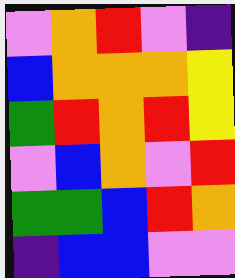[["violet", "orange", "red", "violet", "indigo"], ["blue", "orange", "orange", "orange", "yellow"], ["green", "red", "orange", "red", "yellow"], ["violet", "blue", "orange", "violet", "red"], ["green", "green", "blue", "red", "orange"], ["indigo", "blue", "blue", "violet", "violet"]]